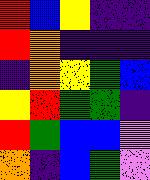[["red", "blue", "yellow", "indigo", "indigo"], ["red", "orange", "indigo", "indigo", "indigo"], ["indigo", "orange", "yellow", "green", "blue"], ["yellow", "red", "green", "green", "indigo"], ["red", "green", "blue", "blue", "violet"], ["orange", "indigo", "blue", "green", "violet"]]